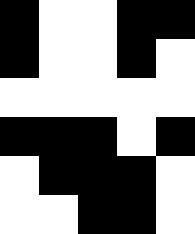[["black", "white", "white", "black", "black"], ["black", "white", "white", "black", "white"], ["white", "white", "white", "white", "white"], ["black", "black", "black", "white", "black"], ["white", "black", "black", "black", "white"], ["white", "white", "black", "black", "white"]]